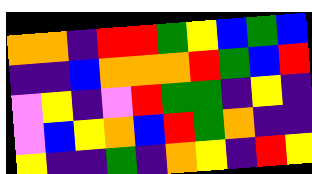[["orange", "orange", "indigo", "red", "red", "green", "yellow", "blue", "green", "blue"], ["indigo", "indigo", "blue", "orange", "orange", "orange", "red", "green", "blue", "red"], ["violet", "yellow", "indigo", "violet", "red", "green", "green", "indigo", "yellow", "indigo"], ["violet", "blue", "yellow", "orange", "blue", "red", "green", "orange", "indigo", "indigo"], ["yellow", "indigo", "indigo", "green", "indigo", "orange", "yellow", "indigo", "red", "yellow"]]